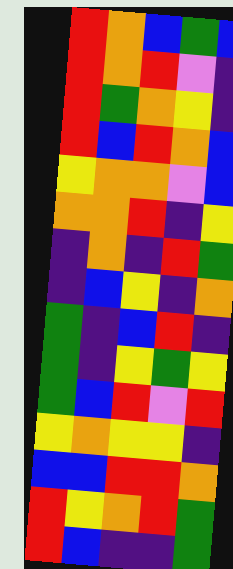[["red", "orange", "blue", "green", "blue"], ["red", "orange", "red", "violet", "indigo"], ["red", "green", "orange", "yellow", "indigo"], ["red", "blue", "red", "orange", "blue"], ["yellow", "orange", "orange", "violet", "blue"], ["orange", "orange", "red", "indigo", "yellow"], ["indigo", "orange", "indigo", "red", "green"], ["indigo", "blue", "yellow", "indigo", "orange"], ["green", "indigo", "blue", "red", "indigo"], ["green", "indigo", "yellow", "green", "yellow"], ["green", "blue", "red", "violet", "red"], ["yellow", "orange", "yellow", "yellow", "indigo"], ["blue", "blue", "red", "red", "orange"], ["red", "yellow", "orange", "red", "green"], ["red", "blue", "indigo", "indigo", "green"]]